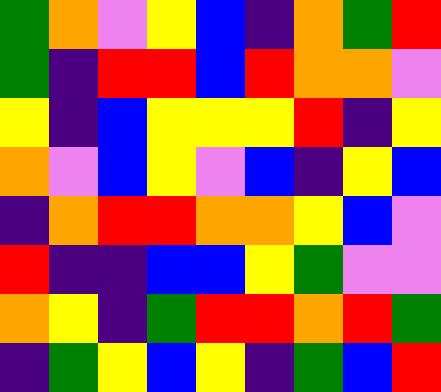[["green", "orange", "violet", "yellow", "blue", "indigo", "orange", "green", "red"], ["green", "indigo", "red", "red", "blue", "red", "orange", "orange", "violet"], ["yellow", "indigo", "blue", "yellow", "yellow", "yellow", "red", "indigo", "yellow"], ["orange", "violet", "blue", "yellow", "violet", "blue", "indigo", "yellow", "blue"], ["indigo", "orange", "red", "red", "orange", "orange", "yellow", "blue", "violet"], ["red", "indigo", "indigo", "blue", "blue", "yellow", "green", "violet", "violet"], ["orange", "yellow", "indigo", "green", "red", "red", "orange", "red", "green"], ["indigo", "green", "yellow", "blue", "yellow", "indigo", "green", "blue", "red"]]